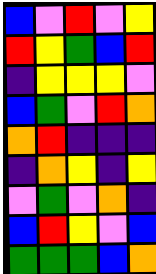[["blue", "violet", "red", "violet", "yellow"], ["red", "yellow", "green", "blue", "red"], ["indigo", "yellow", "yellow", "yellow", "violet"], ["blue", "green", "violet", "red", "orange"], ["orange", "red", "indigo", "indigo", "indigo"], ["indigo", "orange", "yellow", "indigo", "yellow"], ["violet", "green", "violet", "orange", "indigo"], ["blue", "red", "yellow", "violet", "blue"], ["green", "green", "green", "blue", "orange"]]